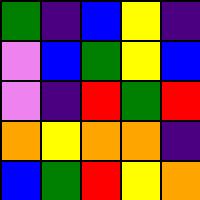[["green", "indigo", "blue", "yellow", "indigo"], ["violet", "blue", "green", "yellow", "blue"], ["violet", "indigo", "red", "green", "red"], ["orange", "yellow", "orange", "orange", "indigo"], ["blue", "green", "red", "yellow", "orange"]]